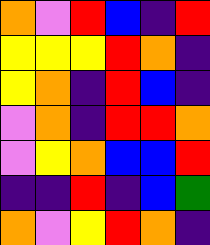[["orange", "violet", "red", "blue", "indigo", "red"], ["yellow", "yellow", "yellow", "red", "orange", "indigo"], ["yellow", "orange", "indigo", "red", "blue", "indigo"], ["violet", "orange", "indigo", "red", "red", "orange"], ["violet", "yellow", "orange", "blue", "blue", "red"], ["indigo", "indigo", "red", "indigo", "blue", "green"], ["orange", "violet", "yellow", "red", "orange", "indigo"]]